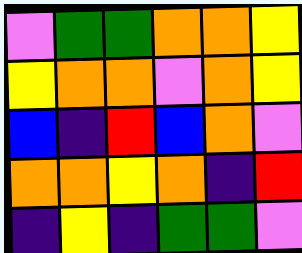[["violet", "green", "green", "orange", "orange", "yellow"], ["yellow", "orange", "orange", "violet", "orange", "yellow"], ["blue", "indigo", "red", "blue", "orange", "violet"], ["orange", "orange", "yellow", "orange", "indigo", "red"], ["indigo", "yellow", "indigo", "green", "green", "violet"]]